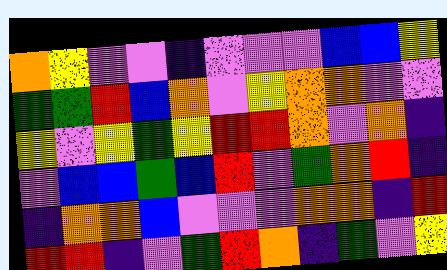[["orange", "yellow", "violet", "violet", "indigo", "violet", "violet", "violet", "blue", "blue", "yellow"], ["green", "green", "red", "blue", "orange", "violet", "yellow", "orange", "orange", "violet", "violet"], ["yellow", "violet", "yellow", "green", "yellow", "red", "red", "orange", "violet", "orange", "indigo"], ["violet", "blue", "blue", "green", "blue", "red", "violet", "green", "orange", "red", "indigo"], ["indigo", "orange", "orange", "blue", "violet", "violet", "violet", "orange", "orange", "indigo", "red"], ["red", "red", "indigo", "violet", "green", "red", "orange", "indigo", "green", "violet", "yellow"]]